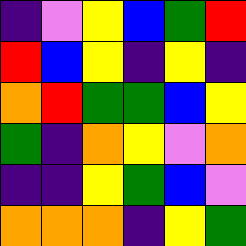[["indigo", "violet", "yellow", "blue", "green", "red"], ["red", "blue", "yellow", "indigo", "yellow", "indigo"], ["orange", "red", "green", "green", "blue", "yellow"], ["green", "indigo", "orange", "yellow", "violet", "orange"], ["indigo", "indigo", "yellow", "green", "blue", "violet"], ["orange", "orange", "orange", "indigo", "yellow", "green"]]